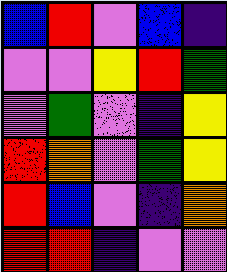[["blue", "red", "violet", "blue", "indigo"], ["violet", "violet", "yellow", "red", "green"], ["violet", "green", "violet", "indigo", "yellow"], ["red", "orange", "violet", "green", "yellow"], ["red", "blue", "violet", "indigo", "orange"], ["red", "red", "indigo", "violet", "violet"]]